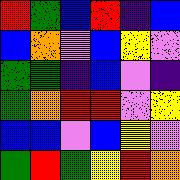[["red", "green", "blue", "red", "indigo", "blue"], ["blue", "orange", "violet", "blue", "yellow", "violet"], ["green", "green", "indigo", "blue", "violet", "indigo"], ["green", "orange", "red", "red", "violet", "yellow"], ["blue", "blue", "violet", "blue", "yellow", "violet"], ["green", "red", "green", "yellow", "red", "orange"]]